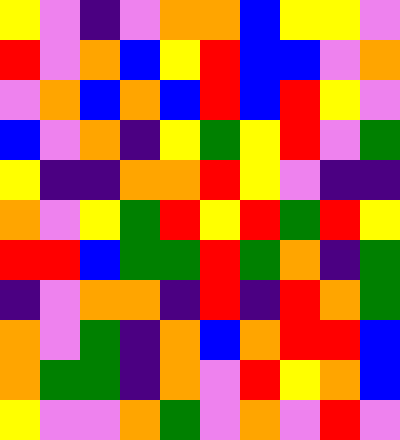[["yellow", "violet", "indigo", "violet", "orange", "orange", "blue", "yellow", "yellow", "violet"], ["red", "violet", "orange", "blue", "yellow", "red", "blue", "blue", "violet", "orange"], ["violet", "orange", "blue", "orange", "blue", "red", "blue", "red", "yellow", "violet"], ["blue", "violet", "orange", "indigo", "yellow", "green", "yellow", "red", "violet", "green"], ["yellow", "indigo", "indigo", "orange", "orange", "red", "yellow", "violet", "indigo", "indigo"], ["orange", "violet", "yellow", "green", "red", "yellow", "red", "green", "red", "yellow"], ["red", "red", "blue", "green", "green", "red", "green", "orange", "indigo", "green"], ["indigo", "violet", "orange", "orange", "indigo", "red", "indigo", "red", "orange", "green"], ["orange", "violet", "green", "indigo", "orange", "blue", "orange", "red", "red", "blue"], ["orange", "green", "green", "indigo", "orange", "violet", "red", "yellow", "orange", "blue"], ["yellow", "violet", "violet", "orange", "green", "violet", "orange", "violet", "red", "violet"]]